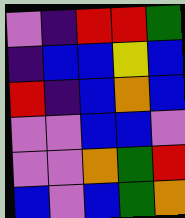[["violet", "indigo", "red", "red", "green"], ["indigo", "blue", "blue", "yellow", "blue"], ["red", "indigo", "blue", "orange", "blue"], ["violet", "violet", "blue", "blue", "violet"], ["violet", "violet", "orange", "green", "red"], ["blue", "violet", "blue", "green", "orange"]]